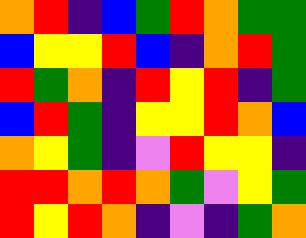[["orange", "red", "indigo", "blue", "green", "red", "orange", "green", "green"], ["blue", "yellow", "yellow", "red", "blue", "indigo", "orange", "red", "green"], ["red", "green", "orange", "indigo", "red", "yellow", "red", "indigo", "green"], ["blue", "red", "green", "indigo", "yellow", "yellow", "red", "orange", "blue"], ["orange", "yellow", "green", "indigo", "violet", "red", "yellow", "yellow", "indigo"], ["red", "red", "orange", "red", "orange", "green", "violet", "yellow", "green"], ["red", "yellow", "red", "orange", "indigo", "violet", "indigo", "green", "orange"]]